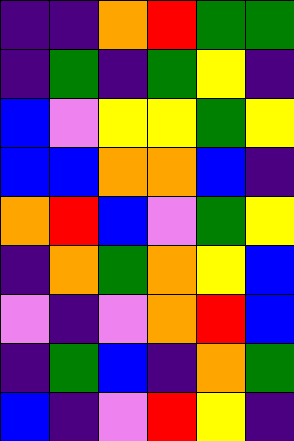[["indigo", "indigo", "orange", "red", "green", "green"], ["indigo", "green", "indigo", "green", "yellow", "indigo"], ["blue", "violet", "yellow", "yellow", "green", "yellow"], ["blue", "blue", "orange", "orange", "blue", "indigo"], ["orange", "red", "blue", "violet", "green", "yellow"], ["indigo", "orange", "green", "orange", "yellow", "blue"], ["violet", "indigo", "violet", "orange", "red", "blue"], ["indigo", "green", "blue", "indigo", "orange", "green"], ["blue", "indigo", "violet", "red", "yellow", "indigo"]]